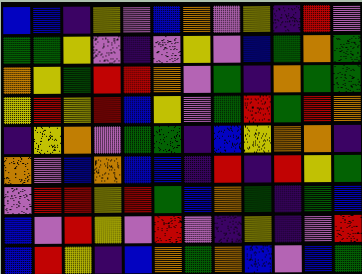[["blue", "blue", "indigo", "yellow", "violet", "blue", "orange", "violet", "yellow", "indigo", "red", "violet"], ["green", "green", "yellow", "violet", "indigo", "violet", "yellow", "violet", "blue", "green", "orange", "green"], ["orange", "yellow", "green", "red", "red", "orange", "violet", "green", "indigo", "orange", "green", "green"], ["yellow", "red", "yellow", "red", "blue", "yellow", "violet", "green", "red", "green", "red", "orange"], ["indigo", "yellow", "orange", "violet", "green", "green", "indigo", "blue", "yellow", "orange", "orange", "indigo"], ["orange", "violet", "blue", "orange", "blue", "blue", "indigo", "red", "indigo", "red", "yellow", "green"], ["violet", "red", "red", "yellow", "red", "green", "blue", "orange", "green", "indigo", "green", "blue"], ["blue", "violet", "red", "yellow", "violet", "red", "violet", "indigo", "yellow", "indigo", "violet", "red"], ["blue", "red", "yellow", "indigo", "blue", "orange", "green", "orange", "blue", "violet", "blue", "green"]]